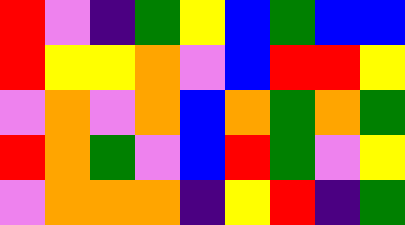[["red", "violet", "indigo", "green", "yellow", "blue", "green", "blue", "blue"], ["red", "yellow", "yellow", "orange", "violet", "blue", "red", "red", "yellow"], ["violet", "orange", "violet", "orange", "blue", "orange", "green", "orange", "green"], ["red", "orange", "green", "violet", "blue", "red", "green", "violet", "yellow"], ["violet", "orange", "orange", "orange", "indigo", "yellow", "red", "indigo", "green"]]